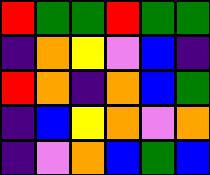[["red", "green", "green", "red", "green", "green"], ["indigo", "orange", "yellow", "violet", "blue", "indigo"], ["red", "orange", "indigo", "orange", "blue", "green"], ["indigo", "blue", "yellow", "orange", "violet", "orange"], ["indigo", "violet", "orange", "blue", "green", "blue"]]